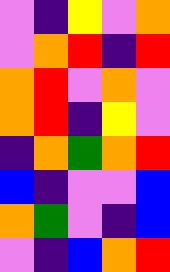[["violet", "indigo", "yellow", "violet", "orange"], ["violet", "orange", "red", "indigo", "red"], ["orange", "red", "violet", "orange", "violet"], ["orange", "red", "indigo", "yellow", "violet"], ["indigo", "orange", "green", "orange", "red"], ["blue", "indigo", "violet", "violet", "blue"], ["orange", "green", "violet", "indigo", "blue"], ["violet", "indigo", "blue", "orange", "red"]]